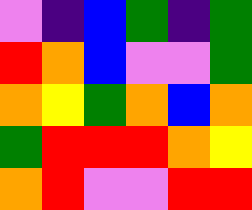[["violet", "indigo", "blue", "green", "indigo", "green"], ["red", "orange", "blue", "violet", "violet", "green"], ["orange", "yellow", "green", "orange", "blue", "orange"], ["green", "red", "red", "red", "orange", "yellow"], ["orange", "red", "violet", "violet", "red", "red"]]